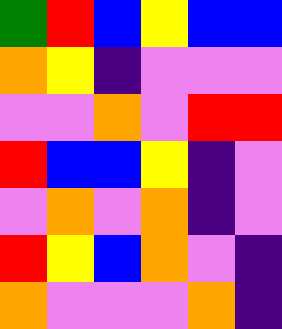[["green", "red", "blue", "yellow", "blue", "blue"], ["orange", "yellow", "indigo", "violet", "violet", "violet"], ["violet", "violet", "orange", "violet", "red", "red"], ["red", "blue", "blue", "yellow", "indigo", "violet"], ["violet", "orange", "violet", "orange", "indigo", "violet"], ["red", "yellow", "blue", "orange", "violet", "indigo"], ["orange", "violet", "violet", "violet", "orange", "indigo"]]